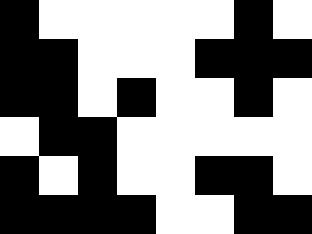[["black", "white", "white", "white", "white", "white", "black", "white"], ["black", "black", "white", "white", "white", "black", "black", "black"], ["black", "black", "white", "black", "white", "white", "black", "white"], ["white", "black", "black", "white", "white", "white", "white", "white"], ["black", "white", "black", "white", "white", "black", "black", "white"], ["black", "black", "black", "black", "white", "white", "black", "black"]]